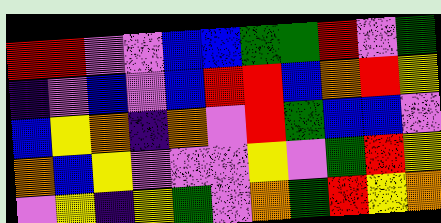[["red", "red", "violet", "violet", "blue", "blue", "green", "green", "red", "violet", "green"], ["indigo", "violet", "blue", "violet", "blue", "red", "red", "blue", "orange", "red", "yellow"], ["blue", "yellow", "orange", "indigo", "orange", "violet", "red", "green", "blue", "blue", "violet"], ["orange", "blue", "yellow", "violet", "violet", "violet", "yellow", "violet", "green", "red", "yellow"], ["violet", "yellow", "indigo", "yellow", "green", "violet", "orange", "green", "red", "yellow", "orange"]]